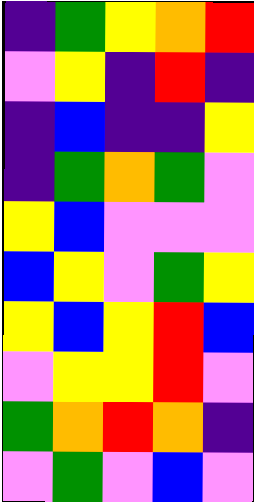[["indigo", "green", "yellow", "orange", "red"], ["violet", "yellow", "indigo", "red", "indigo"], ["indigo", "blue", "indigo", "indigo", "yellow"], ["indigo", "green", "orange", "green", "violet"], ["yellow", "blue", "violet", "violet", "violet"], ["blue", "yellow", "violet", "green", "yellow"], ["yellow", "blue", "yellow", "red", "blue"], ["violet", "yellow", "yellow", "red", "violet"], ["green", "orange", "red", "orange", "indigo"], ["violet", "green", "violet", "blue", "violet"]]